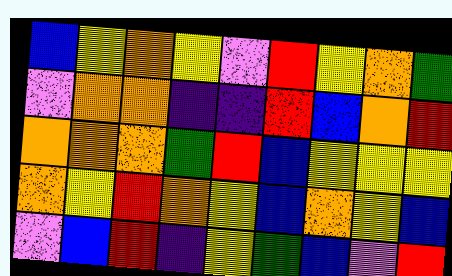[["blue", "yellow", "orange", "yellow", "violet", "red", "yellow", "orange", "green"], ["violet", "orange", "orange", "indigo", "indigo", "red", "blue", "orange", "red"], ["orange", "orange", "orange", "green", "red", "blue", "yellow", "yellow", "yellow"], ["orange", "yellow", "red", "orange", "yellow", "blue", "orange", "yellow", "blue"], ["violet", "blue", "red", "indigo", "yellow", "green", "blue", "violet", "red"]]